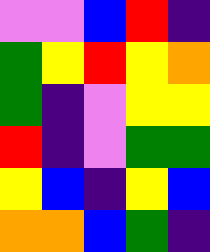[["violet", "violet", "blue", "red", "indigo"], ["green", "yellow", "red", "yellow", "orange"], ["green", "indigo", "violet", "yellow", "yellow"], ["red", "indigo", "violet", "green", "green"], ["yellow", "blue", "indigo", "yellow", "blue"], ["orange", "orange", "blue", "green", "indigo"]]